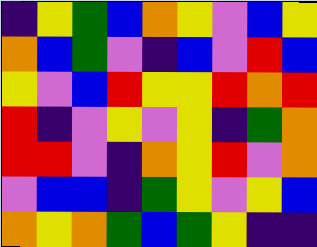[["indigo", "yellow", "green", "blue", "orange", "yellow", "violet", "blue", "yellow"], ["orange", "blue", "green", "violet", "indigo", "blue", "violet", "red", "blue"], ["yellow", "violet", "blue", "red", "yellow", "yellow", "red", "orange", "red"], ["red", "indigo", "violet", "yellow", "violet", "yellow", "indigo", "green", "orange"], ["red", "red", "violet", "indigo", "orange", "yellow", "red", "violet", "orange"], ["violet", "blue", "blue", "indigo", "green", "yellow", "violet", "yellow", "blue"], ["orange", "yellow", "orange", "green", "blue", "green", "yellow", "indigo", "indigo"]]